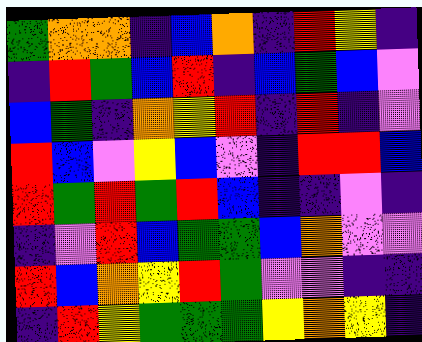[["green", "orange", "orange", "indigo", "blue", "orange", "indigo", "red", "yellow", "indigo"], ["indigo", "red", "green", "blue", "red", "indigo", "blue", "green", "blue", "violet"], ["blue", "green", "indigo", "orange", "yellow", "red", "indigo", "red", "indigo", "violet"], ["red", "blue", "violet", "yellow", "blue", "violet", "indigo", "red", "red", "blue"], ["red", "green", "red", "green", "red", "blue", "indigo", "indigo", "violet", "indigo"], ["indigo", "violet", "red", "blue", "green", "green", "blue", "orange", "violet", "violet"], ["red", "blue", "orange", "yellow", "red", "green", "violet", "violet", "indigo", "indigo"], ["indigo", "red", "yellow", "green", "green", "green", "yellow", "orange", "yellow", "indigo"]]